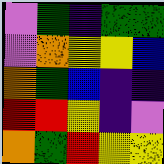[["violet", "green", "indigo", "green", "green"], ["violet", "orange", "yellow", "yellow", "blue"], ["orange", "green", "blue", "indigo", "indigo"], ["red", "red", "yellow", "indigo", "violet"], ["orange", "green", "red", "yellow", "yellow"]]